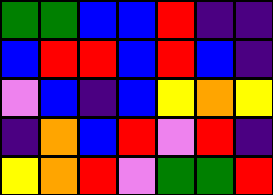[["green", "green", "blue", "blue", "red", "indigo", "indigo"], ["blue", "red", "red", "blue", "red", "blue", "indigo"], ["violet", "blue", "indigo", "blue", "yellow", "orange", "yellow"], ["indigo", "orange", "blue", "red", "violet", "red", "indigo"], ["yellow", "orange", "red", "violet", "green", "green", "red"]]